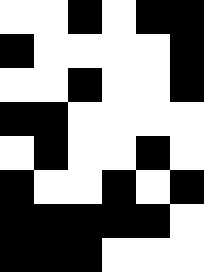[["white", "white", "black", "white", "black", "black"], ["black", "white", "white", "white", "white", "black"], ["white", "white", "black", "white", "white", "black"], ["black", "black", "white", "white", "white", "white"], ["white", "black", "white", "white", "black", "white"], ["black", "white", "white", "black", "white", "black"], ["black", "black", "black", "black", "black", "white"], ["black", "black", "black", "white", "white", "white"]]